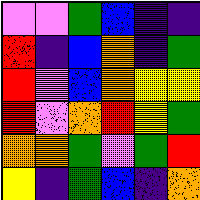[["violet", "violet", "green", "blue", "indigo", "indigo"], ["red", "indigo", "blue", "orange", "indigo", "green"], ["red", "violet", "blue", "orange", "yellow", "yellow"], ["red", "violet", "orange", "red", "yellow", "green"], ["orange", "orange", "green", "violet", "green", "red"], ["yellow", "indigo", "green", "blue", "indigo", "orange"]]